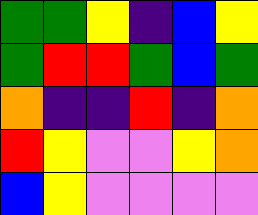[["green", "green", "yellow", "indigo", "blue", "yellow"], ["green", "red", "red", "green", "blue", "green"], ["orange", "indigo", "indigo", "red", "indigo", "orange"], ["red", "yellow", "violet", "violet", "yellow", "orange"], ["blue", "yellow", "violet", "violet", "violet", "violet"]]